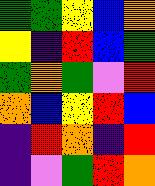[["green", "green", "yellow", "blue", "orange"], ["yellow", "indigo", "red", "blue", "green"], ["green", "orange", "green", "violet", "red"], ["orange", "blue", "yellow", "red", "blue"], ["indigo", "red", "orange", "indigo", "red"], ["indigo", "violet", "green", "red", "orange"]]